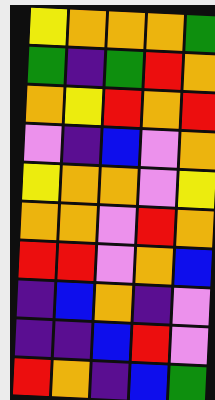[["yellow", "orange", "orange", "orange", "green"], ["green", "indigo", "green", "red", "orange"], ["orange", "yellow", "red", "orange", "red"], ["violet", "indigo", "blue", "violet", "orange"], ["yellow", "orange", "orange", "violet", "yellow"], ["orange", "orange", "violet", "red", "orange"], ["red", "red", "violet", "orange", "blue"], ["indigo", "blue", "orange", "indigo", "violet"], ["indigo", "indigo", "blue", "red", "violet"], ["red", "orange", "indigo", "blue", "green"]]